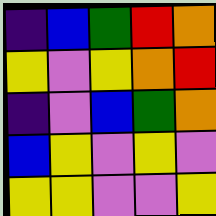[["indigo", "blue", "green", "red", "orange"], ["yellow", "violet", "yellow", "orange", "red"], ["indigo", "violet", "blue", "green", "orange"], ["blue", "yellow", "violet", "yellow", "violet"], ["yellow", "yellow", "violet", "violet", "yellow"]]